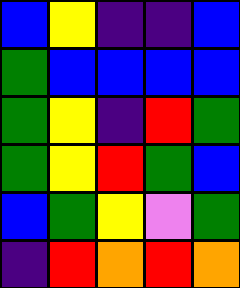[["blue", "yellow", "indigo", "indigo", "blue"], ["green", "blue", "blue", "blue", "blue"], ["green", "yellow", "indigo", "red", "green"], ["green", "yellow", "red", "green", "blue"], ["blue", "green", "yellow", "violet", "green"], ["indigo", "red", "orange", "red", "orange"]]